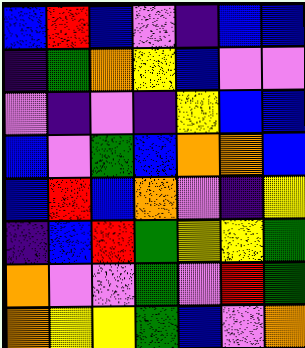[["blue", "red", "blue", "violet", "indigo", "blue", "blue"], ["indigo", "green", "orange", "yellow", "blue", "violet", "violet"], ["violet", "indigo", "violet", "indigo", "yellow", "blue", "blue"], ["blue", "violet", "green", "blue", "orange", "orange", "blue"], ["blue", "red", "blue", "orange", "violet", "indigo", "yellow"], ["indigo", "blue", "red", "green", "yellow", "yellow", "green"], ["orange", "violet", "violet", "green", "violet", "red", "green"], ["orange", "yellow", "yellow", "green", "blue", "violet", "orange"]]